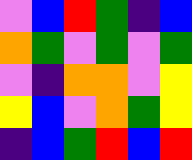[["violet", "blue", "red", "green", "indigo", "blue"], ["orange", "green", "violet", "green", "violet", "green"], ["violet", "indigo", "orange", "orange", "violet", "yellow"], ["yellow", "blue", "violet", "orange", "green", "yellow"], ["indigo", "blue", "green", "red", "blue", "red"]]